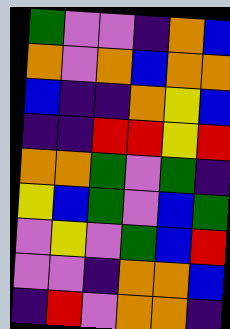[["green", "violet", "violet", "indigo", "orange", "blue"], ["orange", "violet", "orange", "blue", "orange", "orange"], ["blue", "indigo", "indigo", "orange", "yellow", "blue"], ["indigo", "indigo", "red", "red", "yellow", "red"], ["orange", "orange", "green", "violet", "green", "indigo"], ["yellow", "blue", "green", "violet", "blue", "green"], ["violet", "yellow", "violet", "green", "blue", "red"], ["violet", "violet", "indigo", "orange", "orange", "blue"], ["indigo", "red", "violet", "orange", "orange", "indigo"]]